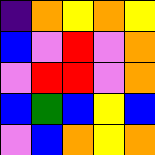[["indigo", "orange", "yellow", "orange", "yellow"], ["blue", "violet", "red", "violet", "orange"], ["violet", "red", "red", "violet", "orange"], ["blue", "green", "blue", "yellow", "blue"], ["violet", "blue", "orange", "yellow", "orange"]]